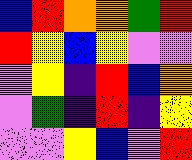[["blue", "red", "orange", "orange", "green", "red"], ["red", "yellow", "blue", "yellow", "violet", "violet"], ["violet", "yellow", "indigo", "red", "blue", "orange"], ["violet", "green", "indigo", "red", "indigo", "yellow"], ["violet", "violet", "yellow", "blue", "violet", "red"]]